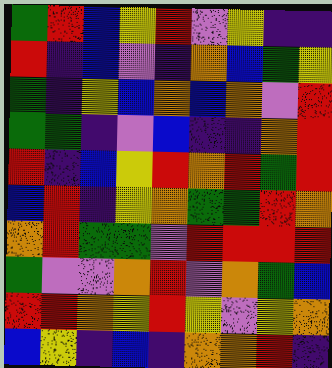[["green", "red", "blue", "yellow", "red", "violet", "yellow", "indigo", "indigo"], ["red", "indigo", "blue", "violet", "indigo", "orange", "blue", "green", "yellow"], ["green", "indigo", "yellow", "blue", "orange", "blue", "orange", "violet", "red"], ["green", "green", "indigo", "violet", "blue", "indigo", "indigo", "orange", "red"], ["red", "indigo", "blue", "yellow", "red", "orange", "red", "green", "red"], ["blue", "red", "indigo", "yellow", "orange", "green", "green", "red", "orange"], ["orange", "red", "green", "green", "violet", "red", "red", "red", "red"], ["green", "violet", "violet", "orange", "red", "violet", "orange", "green", "blue"], ["red", "red", "orange", "yellow", "red", "yellow", "violet", "yellow", "orange"], ["blue", "yellow", "indigo", "blue", "indigo", "orange", "orange", "red", "indigo"]]